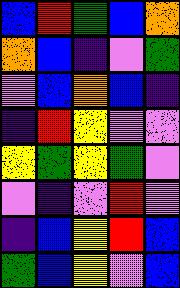[["blue", "red", "green", "blue", "orange"], ["orange", "blue", "indigo", "violet", "green"], ["violet", "blue", "orange", "blue", "indigo"], ["indigo", "red", "yellow", "violet", "violet"], ["yellow", "green", "yellow", "green", "violet"], ["violet", "indigo", "violet", "red", "violet"], ["indigo", "blue", "yellow", "red", "blue"], ["green", "blue", "yellow", "violet", "blue"]]